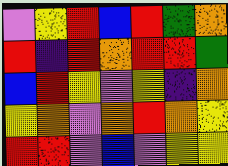[["violet", "yellow", "red", "blue", "red", "green", "orange"], ["red", "indigo", "red", "orange", "red", "red", "green"], ["blue", "red", "yellow", "violet", "yellow", "indigo", "orange"], ["yellow", "orange", "violet", "orange", "red", "orange", "yellow"], ["red", "red", "violet", "blue", "violet", "yellow", "yellow"]]